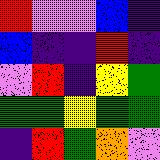[["red", "violet", "violet", "blue", "indigo"], ["blue", "indigo", "indigo", "red", "indigo"], ["violet", "red", "indigo", "yellow", "green"], ["green", "green", "yellow", "green", "green"], ["indigo", "red", "green", "orange", "violet"]]